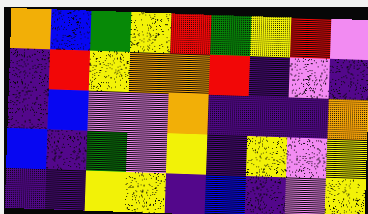[["orange", "blue", "green", "yellow", "red", "green", "yellow", "red", "violet"], ["indigo", "red", "yellow", "orange", "orange", "red", "indigo", "violet", "indigo"], ["indigo", "blue", "violet", "violet", "orange", "indigo", "indigo", "indigo", "orange"], ["blue", "indigo", "green", "violet", "yellow", "indigo", "yellow", "violet", "yellow"], ["indigo", "indigo", "yellow", "yellow", "indigo", "blue", "indigo", "violet", "yellow"]]